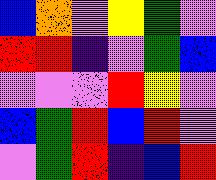[["blue", "orange", "violet", "yellow", "green", "violet"], ["red", "red", "indigo", "violet", "green", "blue"], ["violet", "violet", "violet", "red", "yellow", "violet"], ["blue", "green", "red", "blue", "red", "violet"], ["violet", "green", "red", "indigo", "blue", "red"]]